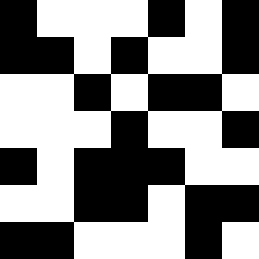[["black", "white", "white", "white", "black", "white", "black"], ["black", "black", "white", "black", "white", "white", "black"], ["white", "white", "black", "white", "black", "black", "white"], ["white", "white", "white", "black", "white", "white", "black"], ["black", "white", "black", "black", "black", "white", "white"], ["white", "white", "black", "black", "white", "black", "black"], ["black", "black", "white", "white", "white", "black", "white"]]